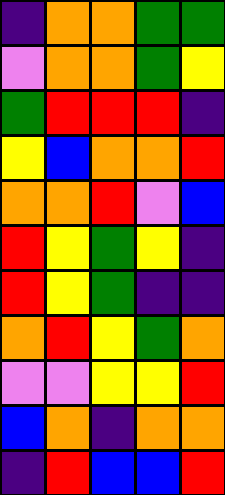[["indigo", "orange", "orange", "green", "green"], ["violet", "orange", "orange", "green", "yellow"], ["green", "red", "red", "red", "indigo"], ["yellow", "blue", "orange", "orange", "red"], ["orange", "orange", "red", "violet", "blue"], ["red", "yellow", "green", "yellow", "indigo"], ["red", "yellow", "green", "indigo", "indigo"], ["orange", "red", "yellow", "green", "orange"], ["violet", "violet", "yellow", "yellow", "red"], ["blue", "orange", "indigo", "orange", "orange"], ["indigo", "red", "blue", "blue", "red"]]